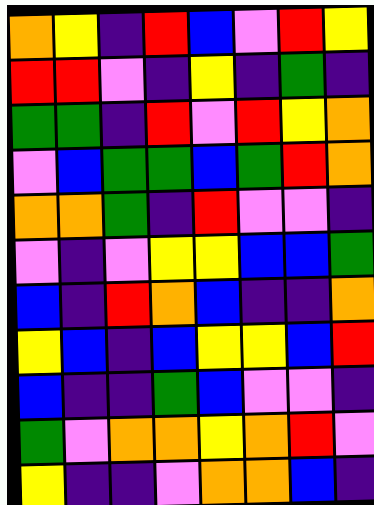[["orange", "yellow", "indigo", "red", "blue", "violet", "red", "yellow"], ["red", "red", "violet", "indigo", "yellow", "indigo", "green", "indigo"], ["green", "green", "indigo", "red", "violet", "red", "yellow", "orange"], ["violet", "blue", "green", "green", "blue", "green", "red", "orange"], ["orange", "orange", "green", "indigo", "red", "violet", "violet", "indigo"], ["violet", "indigo", "violet", "yellow", "yellow", "blue", "blue", "green"], ["blue", "indigo", "red", "orange", "blue", "indigo", "indigo", "orange"], ["yellow", "blue", "indigo", "blue", "yellow", "yellow", "blue", "red"], ["blue", "indigo", "indigo", "green", "blue", "violet", "violet", "indigo"], ["green", "violet", "orange", "orange", "yellow", "orange", "red", "violet"], ["yellow", "indigo", "indigo", "violet", "orange", "orange", "blue", "indigo"]]